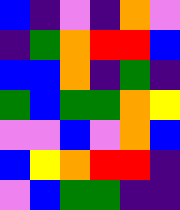[["blue", "indigo", "violet", "indigo", "orange", "violet"], ["indigo", "green", "orange", "red", "red", "blue"], ["blue", "blue", "orange", "indigo", "green", "indigo"], ["green", "blue", "green", "green", "orange", "yellow"], ["violet", "violet", "blue", "violet", "orange", "blue"], ["blue", "yellow", "orange", "red", "red", "indigo"], ["violet", "blue", "green", "green", "indigo", "indigo"]]